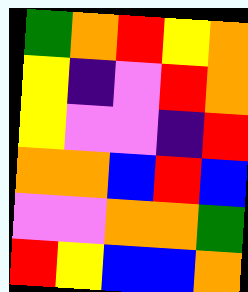[["green", "orange", "red", "yellow", "orange"], ["yellow", "indigo", "violet", "red", "orange"], ["yellow", "violet", "violet", "indigo", "red"], ["orange", "orange", "blue", "red", "blue"], ["violet", "violet", "orange", "orange", "green"], ["red", "yellow", "blue", "blue", "orange"]]